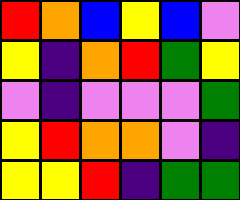[["red", "orange", "blue", "yellow", "blue", "violet"], ["yellow", "indigo", "orange", "red", "green", "yellow"], ["violet", "indigo", "violet", "violet", "violet", "green"], ["yellow", "red", "orange", "orange", "violet", "indigo"], ["yellow", "yellow", "red", "indigo", "green", "green"]]